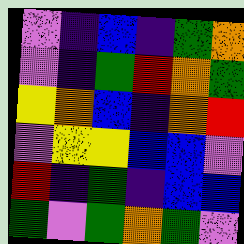[["violet", "indigo", "blue", "indigo", "green", "orange"], ["violet", "indigo", "green", "red", "orange", "green"], ["yellow", "orange", "blue", "indigo", "orange", "red"], ["violet", "yellow", "yellow", "blue", "blue", "violet"], ["red", "indigo", "green", "indigo", "blue", "blue"], ["green", "violet", "green", "orange", "green", "violet"]]